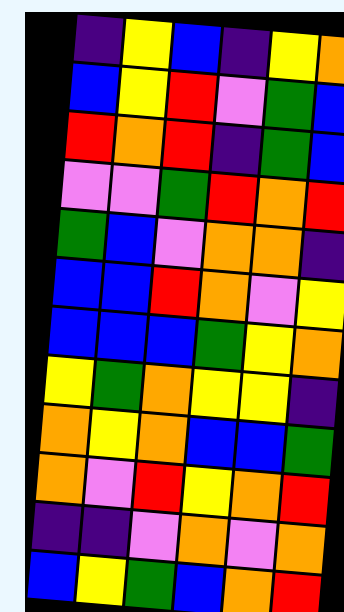[["indigo", "yellow", "blue", "indigo", "yellow", "orange"], ["blue", "yellow", "red", "violet", "green", "blue"], ["red", "orange", "red", "indigo", "green", "blue"], ["violet", "violet", "green", "red", "orange", "red"], ["green", "blue", "violet", "orange", "orange", "indigo"], ["blue", "blue", "red", "orange", "violet", "yellow"], ["blue", "blue", "blue", "green", "yellow", "orange"], ["yellow", "green", "orange", "yellow", "yellow", "indigo"], ["orange", "yellow", "orange", "blue", "blue", "green"], ["orange", "violet", "red", "yellow", "orange", "red"], ["indigo", "indigo", "violet", "orange", "violet", "orange"], ["blue", "yellow", "green", "blue", "orange", "red"]]